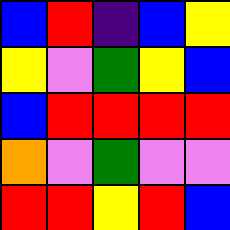[["blue", "red", "indigo", "blue", "yellow"], ["yellow", "violet", "green", "yellow", "blue"], ["blue", "red", "red", "red", "red"], ["orange", "violet", "green", "violet", "violet"], ["red", "red", "yellow", "red", "blue"]]